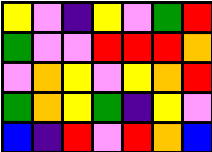[["yellow", "violet", "indigo", "yellow", "violet", "green", "red"], ["green", "violet", "violet", "red", "red", "red", "orange"], ["violet", "orange", "yellow", "violet", "yellow", "orange", "red"], ["green", "orange", "yellow", "green", "indigo", "yellow", "violet"], ["blue", "indigo", "red", "violet", "red", "orange", "blue"]]